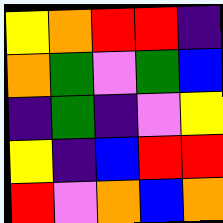[["yellow", "orange", "red", "red", "indigo"], ["orange", "green", "violet", "green", "blue"], ["indigo", "green", "indigo", "violet", "yellow"], ["yellow", "indigo", "blue", "red", "red"], ["red", "violet", "orange", "blue", "orange"]]